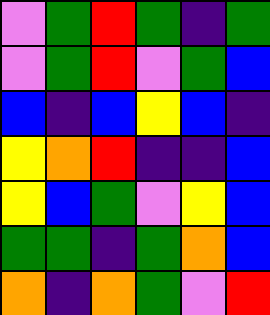[["violet", "green", "red", "green", "indigo", "green"], ["violet", "green", "red", "violet", "green", "blue"], ["blue", "indigo", "blue", "yellow", "blue", "indigo"], ["yellow", "orange", "red", "indigo", "indigo", "blue"], ["yellow", "blue", "green", "violet", "yellow", "blue"], ["green", "green", "indigo", "green", "orange", "blue"], ["orange", "indigo", "orange", "green", "violet", "red"]]